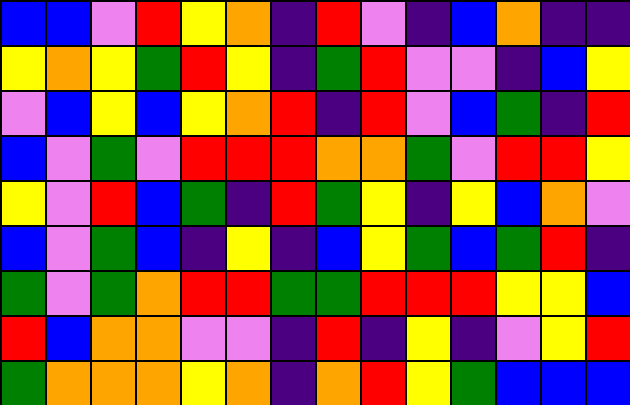[["blue", "blue", "violet", "red", "yellow", "orange", "indigo", "red", "violet", "indigo", "blue", "orange", "indigo", "indigo"], ["yellow", "orange", "yellow", "green", "red", "yellow", "indigo", "green", "red", "violet", "violet", "indigo", "blue", "yellow"], ["violet", "blue", "yellow", "blue", "yellow", "orange", "red", "indigo", "red", "violet", "blue", "green", "indigo", "red"], ["blue", "violet", "green", "violet", "red", "red", "red", "orange", "orange", "green", "violet", "red", "red", "yellow"], ["yellow", "violet", "red", "blue", "green", "indigo", "red", "green", "yellow", "indigo", "yellow", "blue", "orange", "violet"], ["blue", "violet", "green", "blue", "indigo", "yellow", "indigo", "blue", "yellow", "green", "blue", "green", "red", "indigo"], ["green", "violet", "green", "orange", "red", "red", "green", "green", "red", "red", "red", "yellow", "yellow", "blue"], ["red", "blue", "orange", "orange", "violet", "violet", "indigo", "red", "indigo", "yellow", "indigo", "violet", "yellow", "red"], ["green", "orange", "orange", "orange", "yellow", "orange", "indigo", "orange", "red", "yellow", "green", "blue", "blue", "blue"]]